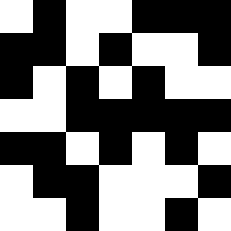[["white", "black", "white", "white", "black", "black", "black"], ["black", "black", "white", "black", "white", "white", "black"], ["black", "white", "black", "white", "black", "white", "white"], ["white", "white", "black", "black", "black", "black", "black"], ["black", "black", "white", "black", "white", "black", "white"], ["white", "black", "black", "white", "white", "white", "black"], ["white", "white", "black", "white", "white", "black", "white"]]